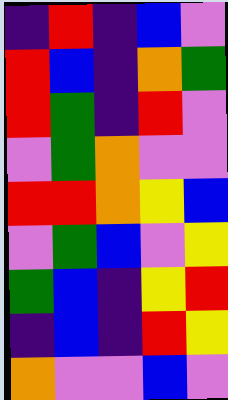[["indigo", "red", "indigo", "blue", "violet"], ["red", "blue", "indigo", "orange", "green"], ["red", "green", "indigo", "red", "violet"], ["violet", "green", "orange", "violet", "violet"], ["red", "red", "orange", "yellow", "blue"], ["violet", "green", "blue", "violet", "yellow"], ["green", "blue", "indigo", "yellow", "red"], ["indigo", "blue", "indigo", "red", "yellow"], ["orange", "violet", "violet", "blue", "violet"]]